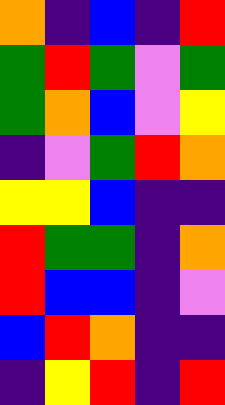[["orange", "indigo", "blue", "indigo", "red"], ["green", "red", "green", "violet", "green"], ["green", "orange", "blue", "violet", "yellow"], ["indigo", "violet", "green", "red", "orange"], ["yellow", "yellow", "blue", "indigo", "indigo"], ["red", "green", "green", "indigo", "orange"], ["red", "blue", "blue", "indigo", "violet"], ["blue", "red", "orange", "indigo", "indigo"], ["indigo", "yellow", "red", "indigo", "red"]]